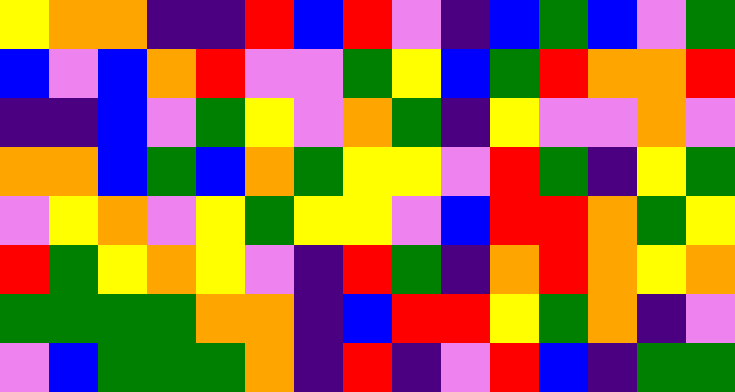[["yellow", "orange", "orange", "indigo", "indigo", "red", "blue", "red", "violet", "indigo", "blue", "green", "blue", "violet", "green"], ["blue", "violet", "blue", "orange", "red", "violet", "violet", "green", "yellow", "blue", "green", "red", "orange", "orange", "red"], ["indigo", "indigo", "blue", "violet", "green", "yellow", "violet", "orange", "green", "indigo", "yellow", "violet", "violet", "orange", "violet"], ["orange", "orange", "blue", "green", "blue", "orange", "green", "yellow", "yellow", "violet", "red", "green", "indigo", "yellow", "green"], ["violet", "yellow", "orange", "violet", "yellow", "green", "yellow", "yellow", "violet", "blue", "red", "red", "orange", "green", "yellow"], ["red", "green", "yellow", "orange", "yellow", "violet", "indigo", "red", "green", "indigo", "orange", "red", "orange", "yellow", "orange"], ["green", "green", "green", "green", "orange", "orange", "indigo", "blue", "red", "red", "yellow", "green", "orange", "indigo", "violet"], ["violet", "blue", "green", "green", "green", "orange", "indigo", "red", "indigo", "violet", "red", "blue", "indigo", "green", "green"]]